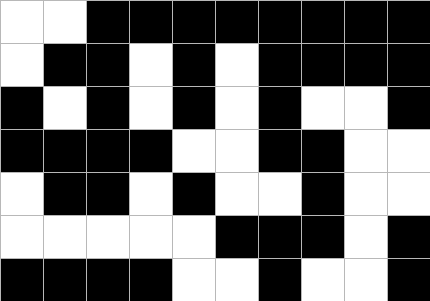[["white", "white", "black", "black", "black", "black", "black", "black", "black", "black"], ["white", "black", "black", "white", "black", "white", "black", "black", "black", "black"], ["black", "white", "black", "white", "black", "white", "black", "white", "white", "black"], ["black", "black", "black", "black", "white", "white", "black", "black", "white", "white"], ["white", "black", "black", "white", "black", "white", "white", "black", "white", "white"], ["white", "white", "white", "white", "white", "black", "black", "black", "white", "black"], ["black", "black", "black", "black", "white", "white", "black", "white", "white", "black"]]